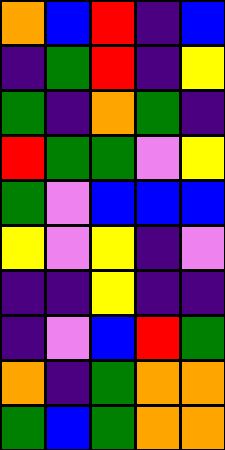[["orange", "blue", "red", "indigo", "blue"], ["indigo", "green", "red", "indigo", "yellow"], ["green", "indigo", "orange", "green", "indigo"], ["red", "green", "green", "violet", "yellow"], ["green", "violet", "blue", "blue", "blue"], ["yellow", "violet", "yellow", "indigo", "violet"], ["indigo", "indigo", "yellow", "indigo", "indigo"], ["indigo", "violet", "blue", "red", "green"], ["orange", "indigo", "green", "orange", "orange"], ["green", "blue", "green", "orange", "orange"]]